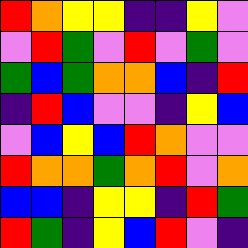[["red", "orange", "yellow", "yellow", "indigo", "indigo", "yellow", "violet"], ["violet", "red", "green", "violet", "red", "violet", "green", "violet"], ["green", "blue", "green", "orange", "orange", "blue", "indigo", "red"], ["indigo", "red", "blue", "violet", "violet", "indigo", "yellow", "blue"], ["violet", "blue", "yellow", "blue", "red", "orange", "violet", "violet"], ["red", "orange", "orange", "green", "orange", "red", "violet", "orange"], ["blue", "blue", "indigo", "yellow", "yellow", "indigo", "red", "green"], ["red", "green", "indigo", "yellow", "blue", "red", "violet", "indigo"]]